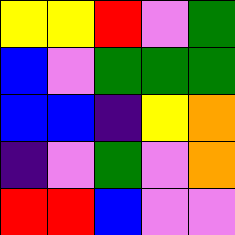[["yellow", "yellow", "red", "violet", "green"], ["blue", "violet", "green", "green", "green"], ["blue", "blue", "indigo", "yellow", "orange"], ["indigo", "violet", "green", "violet", "orange"], ["red", "red", "blue", "violet", "violet"]]